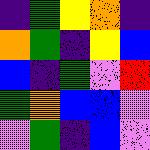[["indigo", "green", "yellow", "orange", "indigo"], ["orange", "green", "indigo", "yellow", "blue"], ["blue", "indigo", "green", "violet", "red"], ["green", "orange", "blue", "blue", "violet"], ["violet", "green", "indigo", "blue", "violet"]]